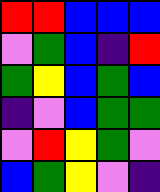[["red", "red", "blue", "blue", "blue"], ["violet", "green", "blue", "indigo", "red"], ["green", "yellow", "blue", "green", "blue"], ["indigo", "violet", "blue", "green", "green"], ["violet", "red", "yellow", "green", "violet"], ["blue", "green", "yellow", "violet", "indigo"]]